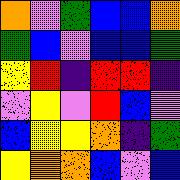[["orange", "violet", "green", "blue", "blue", "orange"], ["green", "blue", "violet", "blue", "blue", "green"], ["yellow", "red", "indigo", "red", "red", "indigo"], ["violet", "yellow", "violet", "red", "blue", "violet"], ["blue", "yellow", "yellow", "orange", "indigo", "green"], ["yellow", "orange", "orange", "blue", "violet", "blue"]]